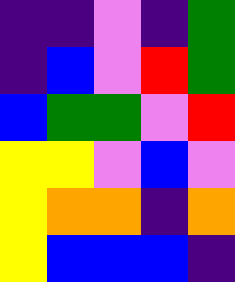[["indigo", "indigo", "violet", "indigo", "green"], ["indigo", "blue", "violet", "red", "green"], ["blue", "green", "green", "violet", "red"], ["yellow", "yellow", "violet", "blue", "violet"], ["yellow", "orange", "orange", "indigo", "orange"], ["yellow", "blue", "blue", "blue", "indigo"]]